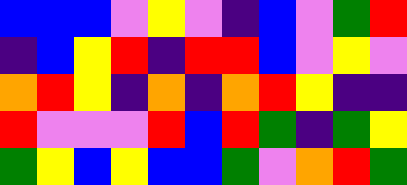[["blue", "blue", "blue", "violet", "yellow", "violet", "indigo", "blue", "violet", "green", "red"], ["indigo", "blue", "yellow", "red", "indigo", "red", "red", "blue", "violet", "yellow", "violet"], ["orange", "red", "yellow", "indigo", "orange", "indigo", "orange", "red", "yellow", "indigo", "indigo"], ["red", "violet", "violet", "violet", "red", "blue", "red", "green", "indigo", "green", "yellow"], ["green", "yellow", "blue", "yellow", "blue", "blue", "green", "violet", "orange", "red", "green"]]